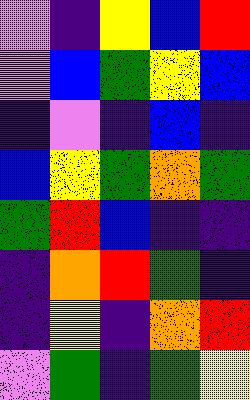[["violet", "indigo", "yellow", "blue", "red"], ["violet", "blue", "green", "yellow", "blue"], ["indigo", "violet", "indigo", "blue", "indigo"], ["blue", "yellow", "green", "orange", "green"], ["green", "red", "blue", "indigo", "indigo"], ["indigo", "orange", "red", "green", "indigo"], ["indigo", "yellow", "indigo", "orange", "red"], ["violet", "green", "indigo", "green", "yellow"]]